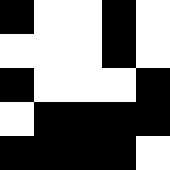[["black", "white", "white", "black", "white"], ["white", "white", "white", "black", "white"], ["black", "white", "white", "white", "black"], ["white", "black", "black", "black", "black"], ["black", "black", "black", "black", "white"]]